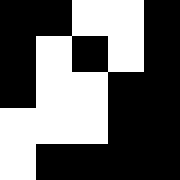[["black", "black", "white", "white", "black"], ["black", "white", "black", "white", "black"], ["black", "white", "white", "black", "black"], ["white", "white", "white", "black", "black"], ["white", "black", "black", "black", "black"]]